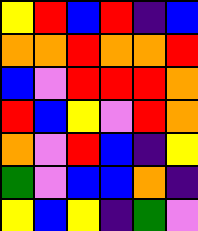[["yellow", "red", "blue", "red", "indigo", "blue"], ["orange", "orange", "red", "orange", "orange", "red"], ["blue", "violet", "red", "red", "red", "orange"], ["red", "blue", "yellow", "violet", "red", "orange"], ["orange", "violet", "red", "blue", "indigo", "yellow"], ["green", "violet", "blue", "blue", "orange", "indigo"], ["yellow", "blue", "yellow", "indigo", "green", "violet"]]